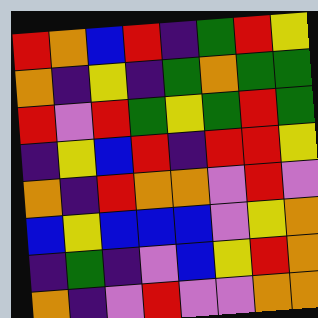[["red", "orange", "blue", "red", "indigo", "green", "red", "yellow"], ["orange", "indigo", "yellow", "indigo", "green", "orange", "green", "green"], ["red", "violet", "red", "green", "yellow", "green", "red", "green"], ["indigo", "yellow", "blue", "red", "indigo", "red", "red", "yellow"], ["orange", "indigo", "red", "orange", "orange", "violet", "red", "violet"], ["blue", "yellow", "blue", "blue", "blue", "violet", "yellow", "orange"], ["indigo", "green", "indigo", "violet", "blue", "yellow", "red", "orange"], ["orange", "indigo", "violet", "red", "violet", "violet", "orange", "orange"]]